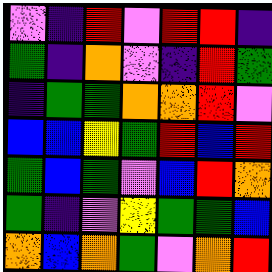[["violet", "indigo", "red", "violet", "red", "red", "indigo"], ["green", "indigo", "orange", "violet", "indigo", "red", "green"], ["indigo", "green", "green", "orange", "orange", "red", "violet"], ["blue", "blue", "yellow", "green", "red", "blue", "red"], ["green", "blue", "green", "violet", "blue", "red", "orange"], ["green", "indigo", "violet", "yellow", "green", "green", "blue"], ["orange", "blue", "orange", "green", "violet", "orange", "red"]]